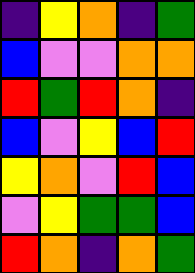[["indigo", "yellow", "orange", "indigo", "green"], ["blue", "violet", "violet", "orange", "orange"], ["red", "green", "red", "orange", "indigo"], ["blue", "violet", "yellow", "blue", "red"], ["yellow", "orange", "violet", "red", "blue"], ["violet", "yellow", "green", "green", "blue"], ["red", "orange", "indigo", "orange", "green"]]